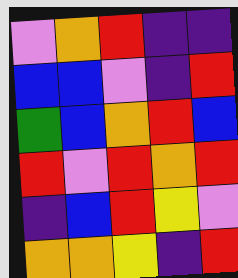[["violet", "orange", "red", "indigo", "indigo"], ["blue", "blue", "violet", "indigo", "red"], ["green", "blue", "orange", "red", "blue"], ["red", "violet", "red", "orange", "red"], ["indigo", "blue", "red", "yellow", "violet"], ["orange", "orange", "yellow", "indigo", "red"]]